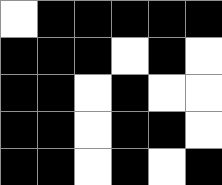[["white", "black", "black", "black", "black", "black"], ["black", "black", "black", "white", "black", "white"], ["black", "black", "white", "black", "white", "white"], ["black", "black", "white", "black", "black", "white"], ["black", "black", "white", "black", "white", "black"]]